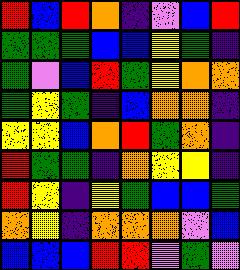[["red", "blue", "red", "orange", "indigo", "violet", "blue", "red"], ["green", "green", "green", "blue", "blue", "yellow", "green", "indigo"], ["green", "violet", "blue", "red", "green", "yellow", "orange", "orange"], ["green", "yellow", "green", "indigo", "blue", "orange", "orange", "indigo"], ["yellow", "yellow", "blue", "orange", "red", "green", "orange", "indigo"], ["red", "green", "green", "indigo", "orange", "yellow", "yellow", "indigo"], ["red", "yellow", "indigo", "yellow", "green", "blue", "blue", "green"], ["orange", "yellow", "indigo", "orange", "orange", "orange", "violet", "blue"], ["blue", "blue", "blue", "red", "red", "violet", "green", "violet"]]